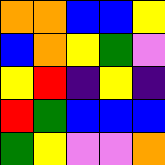[["orange", "orange", "blue", "blue", "yellow"], ["blue", "orange", "yellow", "green", "violet"], ["yellow", "red", "indigo", "yellow", "indigo"], ["red", "green", "blue", "blue", "blue"], ["green", "yellow", "violet", "violet", "orange"]]